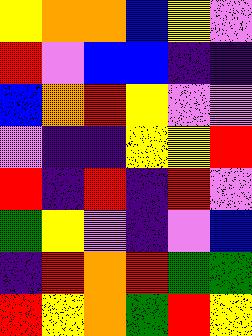[["yellow", "orange", "orange", "blue", "yellow", "violet"], ["red", "violet", "blue", "blue", "indigo", "indigo"], ["blue", "orange", "red", "yellow", "violet", "violet"], ["violet", "indigo", "indigo", "yellow", "yellow", "red"], ["red", "indigo", "red", "indigo", "red", "violet"], ["green", "yellow", "violet", "indigo", "violet", "blue"], ["indigo", "red", "orange", "red", "green", "green"], ["red", "yellow", "orange", "green", "red", "yellow"]]